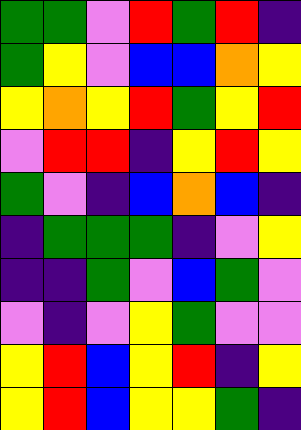[["green", "green", "violet", "red", "green", "red", "indigo"], ["green", "yellow", "violet", "blue", "blue", "orange", "yellow"], ["yellow", "orange", "yellow", "red", "green", "yellow", "red"], ["violet", "red", "red", "indigo", "yellow", "red", "yellow"], ["green", "violet", "indigo", "blue", "orange", "blue", "indigo"], ["indigo", "green", "green", "green", "indigo", "violet", "yellow"], ["indigo", "indigo", "green", "violet", "blue", "green", "violet"], ["violet", "indigo", "violet", "yellow", "green", "violet", "violet"], ["yellow", "red", "blue", "yellow", "red", "indigo", "yellow"], ["yellow", "red", "blue", "yellow", "yellow", "green", "indigo"]]